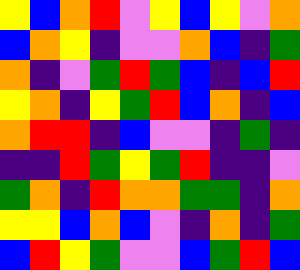[["yellow", "blue", "orange", "red", "violet", "yellow", "blue", "yellow", "violet", "orange"], ["blue", "orange", "yellow", "indigo", "violet", "violet", "orange", "blue", "indigo", "green"], ["orange", "indigo", "violet", "green", "red", "green", "blue", "indigo", "blue", "red"], ["yellow", "orange", "indigo", "yellow", "green", "red", "blue", "orange", "indigo", "blue"], ["orange", "red", "red", "indigo", "blue", "violet", "violet", "indigo", "green", "indigo"], ["indigo", "indigo", "red", "green", "yellow", "green", "red", "indigo", "indigo", "violet"], ["green", "orange", "indigo", "red", "orange", "orange", "green", "green", "indigo", "orange"], ["yellow", "yellow", "blue", "orange", "blue", "violet", "indigo", "orange", "indigo", "green"], ["blue", "red", "yellow", "green", "violet", "violet", "blue", "green", "red", "blue"]]